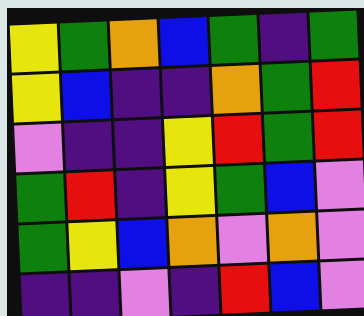[["yellow", "green", "orange", "blue", "green", "indigo", "green"], ["yellow", "blue", "indigo", "indigo", "orange", "green", "red"], ["violet", "indigo", "indigo", "yellow", "red", "green", "red"], ["green", "red", "indigo", "yellow", "green", "blue", "violet"], ["green", "yellow", "blue", "orange", "violet", "orange", "violet"], ["indigo", "indigo", "violet", "indigo", "red", "blue", "violet"]]